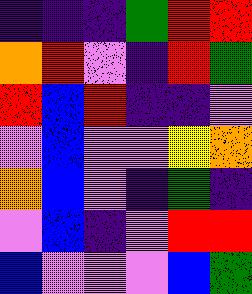[["indigo", "indigo", "indigo", "green", "red", "red"], ["orange", "red", "violet", "indigo", "red", "green"], ["red", "blue", "red", "indigo", "indigo", "violet"], ["violet", "blue", "violet", "violet", "yellow", "orange"], ["orange", "blue", "violet", "indigo", "green", "indigo"], ["violet", "blue", "indigo", "violet", "red", "red"], ["blue", "violet", "violet", "violet", "blue", "green"]]